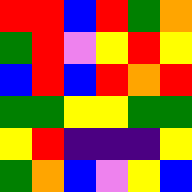[["red", "red", "blue", "red", "green", "orange"], ["green", "red", "violet", "yellow", "red", "yellow"], ["blue", "red", "blue", "red", "orange", "red"], ["green", "green", "yellow", "yellow", "green", "green"], ["yellow", "red", "indigo", "indigo", "indigo", "yellow"], ["green", "orange", "blue", "violet", "yellow", "blue"]]